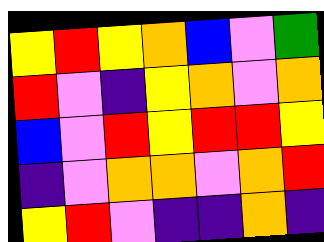[["yellow", "red", "yellow", "orange", "blue", "violet", "green"], ["red", "violet", "indigo", "yellow", "orange", "violet", "orange"], ["blue", "violet", "red", "yellow", "red", "red", "yellow"], ["indigo", "violet", "orange", "orange", "violet", "orange", "red"], ["yellow", "red", "violet", "indigo", "indigo", "orange", "indigo"]]